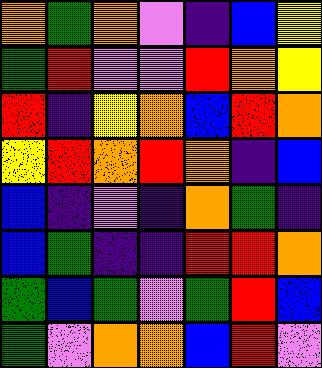[["orange", "green", "orange", "violet", "indigo", "blue", "yellow"], ["green", "red", "violet", "violet", "red", "orange", "yellow"], ["red", "indigo", "yellow", "orange", "blue", "red", "orange"], ["yellow", "red", "orange", "red", "orange", "indigo", "blue"], ["blue", "indigo", "violet", "indigo", "orange", "green", "indigo"], ["blue", "green", "indigo", "indigo", "red", "red", "orange"], ["green", "blue", "green", "violet", "green", "red", "blue"], ["green", "violet", "orange", "orange", "blue", "red", "violet"]]